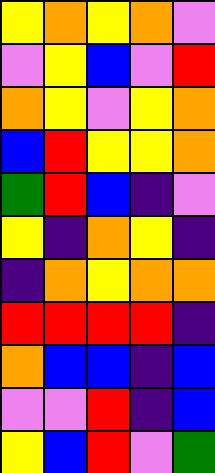[["yellow", "orange", "yellow", "orange", "violet"], ["violet", "yellow", "blue", "violet", "red"], ["orange", "yellow", "violet", "yellow", "orange"], ["blue", "red", "yellow", "yellow", "orange"], ["green", "red", "blue", "indigo", "violet"], ["yellow", "indigo", "orange", "yellow", "indigo"], ["indigo", "orange", "yellow", "orange", "orange"], ["red", "red", "red", "red", "indigo"], ["orange", "blue", "blue", "indigo", "blue"], ["violet", "violet", "red", "indigo", "blue"], ["yellow", "blue", "red", "violet", "green"]]